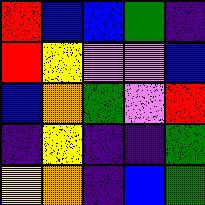[["red", "blue", "blue", "green", "indigo"], ["red", "yellow", "violet", "violet", "blue"], ["blue", "orange", "green", "violet", "red"], ["indigo", "yellow", "indigo", "indigo", "green"], ["yellow", "orange", "indigo", "blue", "green"]]